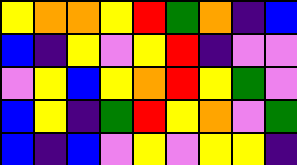[["yellow", "orange", "orange", "yellow", "red", "green", "orange", "indigo", "blue"], ["blue", "indigo", "yellow", "violet", "yellow", "red", "indigo", "violet", "violet"], ["violet", "yellow", "blue", "yellow", "orange", "red", "yellow", "green", "violet"], ["blue", "yellow", "indigo", "green", "red", "yellow", "orange", "violet", "green"], ["blue", "indigo", "blue", "violet", "yellow", "violet", "yellow", "yellow", "indigo"]]